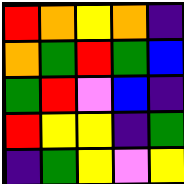[["red", "orange", "yellow", "orange", "indigo"], ["orange", "green", "red", "green", "blue"], ["green", "red", "violet", "blue", "indigo"], ["red", "yellow", "yellow", "indigo", "green"], ["indigo", "green", "yellow", "violet", "yellow"]]